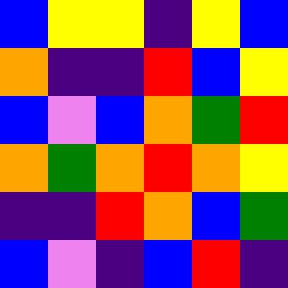[["blue", "yellow", "yellow", "indigo", "yellow", "blue"], ["orange", "indigo", "indigo", "red", "blue", "yellow"], ["blue", "violet", "blue", "orange", "green", "red"], ["orange", "green", "orange", "red", "orange", "yellow"], ["indigo", "indigo", "red", "orange", "blue", "green"], ["blue", "violet", "indigo", "blue", "red", "indigo"]]